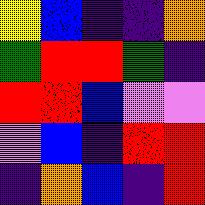[["yellow", "blue", "indigo", "indigo", "orange"], ["green", "red", "red", "green", "indigo"], ["red", "red", "blue", "violet", "violet"], ["violet", "blue", "indigo", "red", "red"], ["indigo", "orange", "blue", "indigo", "red"]]